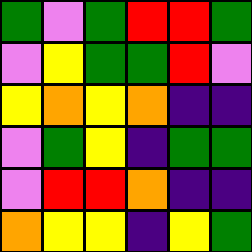[["green", "violet", "green", "red", "red", "green"], ["violet", "yellow", "green", "green", "red", "violet"], ["yellow", "orange", "yellow", "orange", "indigo", "indigo"], ["violet", "green", "yellow", "indigo", "green", "green"], ["violet", "red", "red", "orange", "indigo", "indigo"], ["orange", "yellow", "yellow", "indigo", "yellow", "green"]]